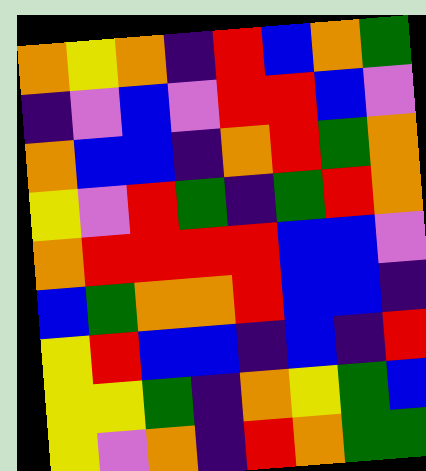[["orange", "yellow", "orange", "indigo", "red", "blue", "orange", "green"], ["indigo", "violet", "blue", "violet", "red", "red", "blue", "violet"], ["orange", "blue", "blue", "indigo", "orange", "red", "green", "orange"], ["yellow", "violet", "red", "green", "indigo", "green", "red", "orange"], ["orange", "red", "red", "red", "red", "blue", "blue", "violet"], ["blue", "green", "orange", "orange", "red", "blue", "blue", "indigo"], ["yellow", "red", "blue", "blue", "indigo", "blue", "indigo", "red"], ["yellow", "yellow", "green", "indigo", "orange", "yellow", "green", "blue"], ["yellow", "violet", "orange", "indigo", "red", "orange", "green", "green"]]